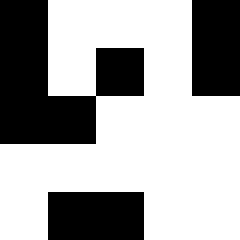[["black", "white", "white", "white", "black"], ["black", "white", "black", "white", "black"], ["black", "black", "white", "white", "white"], ["white", "white", "white", "white", "white"], ["white", "black", "black", "white", "white"]]